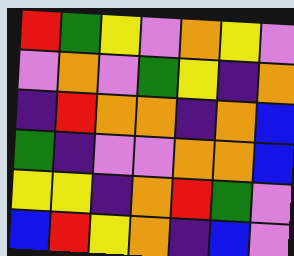[["red", "green", "yellow", "violet", "orange", "yellow", "violet"], ["violet", "orange", "violet", "green", "yellow", "indigo", "orange"], ["indigo", "red", "orange", "orange", "indigo", "orange", "blue"], ["green", "indigo", "violet", "violet", "orange", "orange", "blue"], ["yellow", "yellow", "indigo", "orange", "red", "green", "violet"], ["blue", "red", "yellow", "orange", "indigo", "blue", "violet"]]